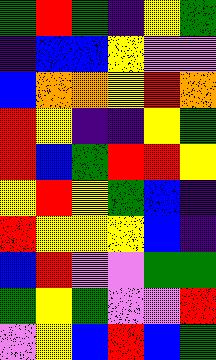[["green", "red", "green", "indigo", "yellow", "green"], ["indigo", "blue", "blue", "yellow", "violet", "violet"], ["blue", "orange", "orange", "yellow", "red", "orange"], ["red", "yellow", "indigo", "indigo", "yellow", "green"], ["red", "blue", "green", "red", "red", "yellow"], ["yellow", "red", "yellow", "green", "blue", "indigo"], ["red", "yellow", "yellow", "yellow", "blue", "indigo"], ["blue", "red", "violet", "violet", "green", "green"], ["green", "yellow", "green", "violet", "violet", "red"], ["violet", "yellow", "blue", "red", "blue", "green"]]